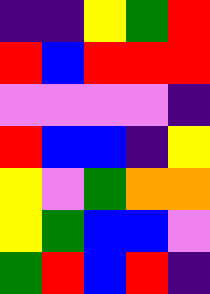[["indigo", "indigo", "yellow", "green", "red"], ["red", "blue", "red", "red", "red"], ["violet", "violet", "violet", "violet", "indigo"], ["red", "blue", "blue", "indigo", "yellow"], ["yellow", "violet", "green", "orange", "orange"], ["yellow", "green", "blue", "blue", "violet"], ["green", "red", "blue", "red", "indigo"]]